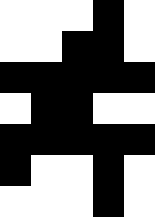[["white", "white", "white", "black", "white"], ["white", "white", "black", "black", "white"], ["black", "black", "black", "black", "black"], ["white", "black", "black", "white", "white"], ["black", "black", "black", "black", "black"], ["black", "white", "white", "black", "white"], ["white", "white", "white", "black", "white"]]